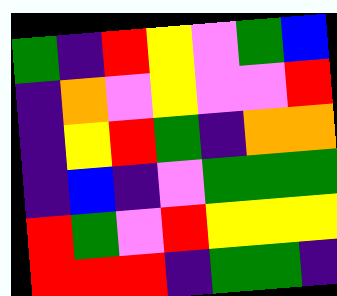[["green", "indigo", "red", "yellow", "violet", "green", "blue"], ["indigo", "orange", "violet", "yellow", "violet", "violet", "red"], ["indigo", "yellow", "red", "green", "indigo", "orange", "orange"], ["indigo", "blue", "indigo", "violet", "green", "green", "green"], ["red", "green", "violet", "red", "yellow", "yellow", "yellow"], ["red", "red", "red", "indigo", "green", "green", "indigo"]]